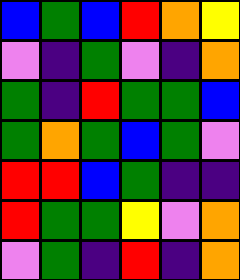[["blue", "green", "blue", "red", "orange", "yellow"], ["violet", "indigo", "green", "violet", "indigo", "orange"], ["green", "indigo", "red", "green", "green", "blue"], ["green", "orange", "green", "blue", "green", "violet"], ["red", "red", "blue", "green", "indigo", "indigo"], ["red", "green", "green", "yellow", "violet", "orange"], ["violet", "green", "indigo", "red", "indigo", "orange"]]